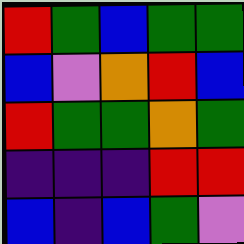[["red", "green", "blue", "green", "green"], ["blue", "violet", "orange", "red", "blue"], ["red", "green", "green", "orange", "green"], ["indigo", "indigo", "indigo", "red", "red"], ["blue", "indigo", "blue", "green", "violet"]]